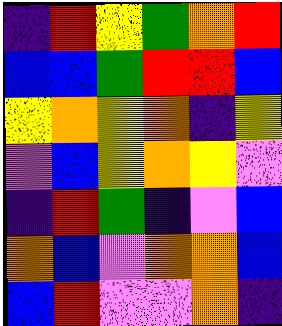[["indigo", "red", "yellow", "green", "orange", "red"], ["blue", "blue", "green", "red", "red", "blue"], ["yellow", "orange", "yellow", "orange", "indigo", "yellow"], ["violet", "blue", "yellow", "orange", "yellow", "violet"], ["indigo", "red", "green", "indigo", "violet", "blue"], ["orange", "blue", "violet", "orange", "orange", "blue"], ["blue", "red", "violet", "violet", "orange", "indigo"]]